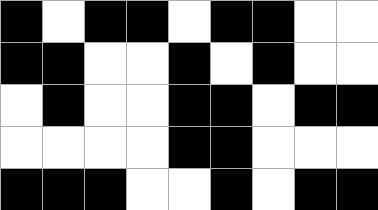[["black", "white", "black", "black", "white", "black", "black", "white", "white"], ["black", "black", "white", "white", "black", "white", "black", "white", "white"], ["white", "black", "white", "white", "black", "black", "white", "black", "black"], ["white", "white", "white", "white", "black", "black", "white", "white", "white"], ["black", "black", "black", "white", "white", "black", "white", "black", "black"]]